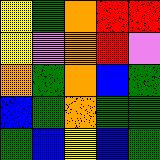[["yellow", "green", "orange", "red", "red"], ["yellow", "violet", "orange", "red", "violet"], ["orange", "green", "orange", "blue", "green"], ["blue", "green", "orange", "green", "green"], ["green", "blue", "yellow", "blue", "green"]]